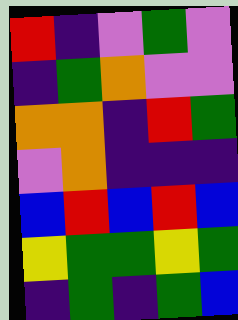[["red", "indigo", "violet", "green", "violet"], ["indigo", "green", "orange", "violet", "violet"], ["orange", "orange", "indigo", "red", "green"], ["violet", "orange", "indigo", "indigo", "indigo"], ["blue", "red", "blue", "red", "blue"], ["yellow", "green", "green", "yellow", "green"], ["indigo", "green", "indigo", "green", "blue"]]